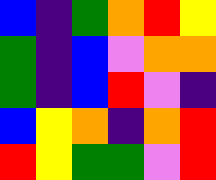[["blue", "indigo", "green", "orange", "red", "yellow"], ["green", "indigo", "blue", "violet", "orange", "orange"], ["green", "indigo", "blue", "red", "violet", "indigo"], ["blue", "yellow", "orange", "indigo", "orange", "red"], ["red", "yellow", "green", "green", "violet", "red"]]